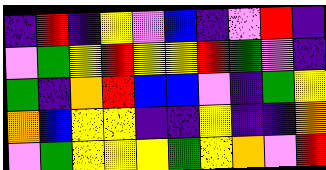[["indigo", "red", "indigo", "yellow", "violet", "blue", "indigo", "violet", "red", "indigo"], ["violet", "green", "yellow", "red", "yellow", "yellow", "red", "green", "violet", "indigo"], ["green", "indigo", "orange", "red", "blue", "blue", "violet", "indigo", "green", "yellow"], ["orange", "blue", "yellow", "yellow", "indigo", "indigo", "yellow", "indigo", "indigo", "orange"], ["violet", "green", "yellow", "yellow", "yellow", "green", "yellow", "orange", "violet", "red"]]